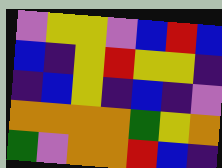[["violet", "yellow", "yellow", "violet", "blue", "red", "blue"], ["blue", "indigo", "yellow", "red", "yellow", "yellow", "indigo"], ["indigo", "blue", "yellow", "indigo", "blue", "indigo", "violet"], ["orange", "orange", "orange", "orange", "green", "yellow", "orange"], ["green", "violet", "orange", "orange", "red", "blue", "indigo"]]